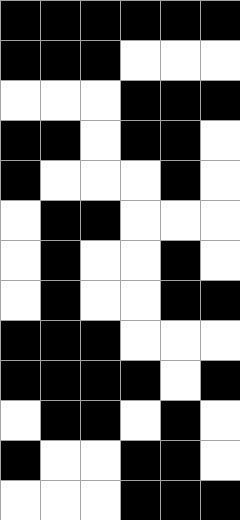[["black", "black", "black", "black", "black", "black"], ["black", "black", "black", "white", "white", "white"], ["white", "white", "white", "black", "black", "black"], ["black", "black", "white", "black", "black", "white"], ["black", "white", "white", "white", "black", "white"], ["white", "black", "black", "white", "white", "white"], ["white", "black", "white", "white", "black", "white"], ["white", "black", "white", "white", "black", "black"], ["black", "black", "black", "white", "white", "white"], ["black", "black", "black", "black", "white", "black"], ["white", "black", "black", "white", "black", "white"], ["black", "white", "white", "black", "black", "white"], ["white", "white", "white", "black", "black", "black"]]